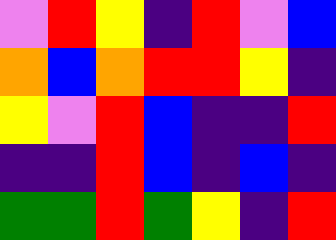[["violet", "red", "yellow", "indigo", "red", "violet", "blue"], ["orange", "blue", "orange", "red", "red", "yellow", "indigo"], ["yellow", "violet", "red", "blue", "indigo", "indigo", "red"], ["indigo", "indigo", "red", "blue", "indigo", "blue", "indigo"], ["green", "green", "red", "green", "yellow", "indigo", "red"]]